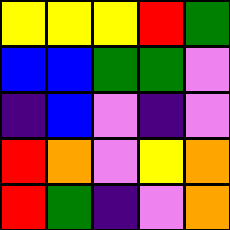[["yellow", "yellow", "yellow", "red", "green"], ["blue", "blue", "green", "green", "violet"], ["indigo", "blue", "violet", "indigo", "violet"], ["red", "orange", "violet", "yellow", "orange"], ["red", "green", "indigo", "violet", "orange"]]